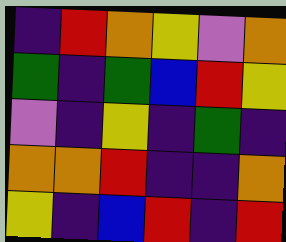[["indigo", "red", "orange", "yellow", "violet", "orange"], ["green", "indigo", "green", "blue", "red", "yellow"], ["violet", "indigo", "yellow", "indigo", "green", "indigo"], ["orange", "orange", "red", "indigo", "indigo", "orange"], ["yellow", "indigo", "blue", "red", "indigo", "red"]]